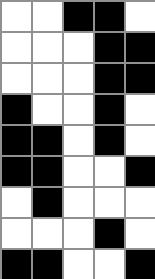[["white", "white", "black", "black", "white"], ["white", "white", "white", "black", "black"], ["white", "white", "white", "black", "black"], ["black", "white", "white", "black", "white"], ["black", "black", "white", "black", "white"], ["black", "black", "white", "white", "black"], ["white", "black", "white", "white", "white"], ["white", "white", "white", "black", "white"], ["black", "black", "white", "white", "black"]]